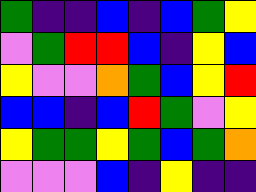[["green", "indigo", "indigo", "blue", "indigo", "blue", "green", "yellow"], ["violet", "green", "red", "red", "blue", "indigo", "yellow", "blue"], ["yellow", "violet", "violet", "orange", "green", "blue", "yellow", "red"], ["blue", "blue", "indigo", "blue", "red", "green", "violet", "yellow"], ["yellow", "green", "green", "yellow", "green", "blue", "green", "orange"], ["violet", "violet", "violet", "blue", "indigo", "yellow", "indigo", "indigo"]]